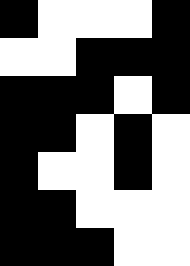[["black", "white", "white", "white", "black"], ["white", "white", "black", "black", "black"], ["black", "black", "black", "white", "black"], ["black", "black", "white", "black", "white"], ["black", "white", "white", "black", "white"], ["black", "black", "white", "white", "white"], ["black", "black", "black", "white", "white"]]